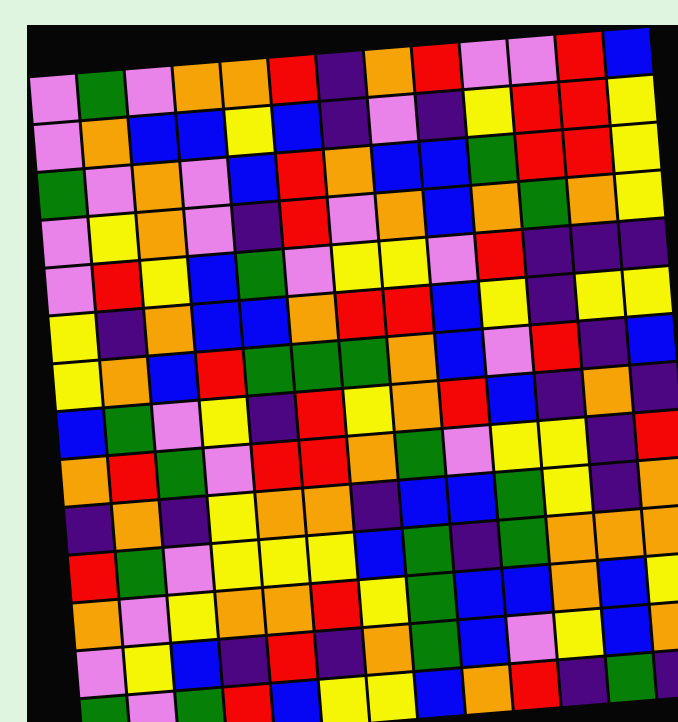[["violet", "green", "violet", "orange", "orange", "red", "indigo", "orange", "red", "violet", "violet", "red", "blue"], ["violet", "orange", "blue", "blue", "yellow", "blue", "indigo", "violet", "indigo", "yellow", "red", "red", "yellow"], ["green", "violet", "orange", "violet", "blue", "red", "orange", "blue", "blue", "green", "red", "red", "yellow"], ["violet", "yellow", "orange", "violet", "indigo", "red", "violet", "orange", "blue", "orange", "green", "orange", "yellow"], ["violet", "red", "yellow", "blue", "green", "violet", "yellow", "yellow", "violet", "red", "indigo", "indigo", "indigo"], ["yellow", "indigo", "orange", "blue", "blue", "orange", "red", "red", "blue", "yellow", "indigo", "yellow", "yellow"], ["yellow", "orange", "blue", "red", "green", "green", "green", "orange", "blue", "violet", "red", "indigo", "blue"], ["blue", "green", "violet", "yellow", "indigo", "red", "yellow", "orange", "red", "blue", "indigo", "orange", "indigo"], ["orange", "red", "green", "violet", "red", "red", "orange", "green", "violet", "yellow", "yellow", "indigo", "red"], ["indigo", "orange", "indigo", "yellow", "orange", "orange", "indigo", "blue", "blue", "green", "yellow", "indigo", "orange"], ["red", "green", "violet", "yellow", "yellow", "yellow", "blue", "green", "indigo", "green", "orange", "orange", "orange"], ["orange", "violet", "yellow", "orange", "orange", "red", "yellow", "green", "blue", "blue", "orange", "blue", "yellow"], ["violet", "yellow", "blue", "indigo", "red", "indigo", "orange", "green", "blue", "violet", "yellow", "blue", "orange"], ["green", "violet", "green", "red", "blue", "yellow", "yellow", "blue", "orange", "red", "indigo", "green", "indigo"]]